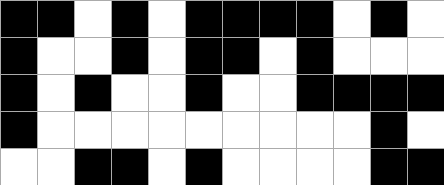[["black", "black", "white", "black", "white", "black", "black", "black", "black", "white", "black", "white"], ["black", "white", "white", "black", "white", "black", "black", "white", "black", "white", "white", "white"], ["black", "white", "black", "white", "white", "black", "white", "white", "black", "black", "black", "black"], ["black", "white", "white", "white", "white", "white", "white", "white", "white", "white", "black", "white"], ["white", "white", "black", "black", "white", "black", "white", "white", "white", "white", "black", "black"]]